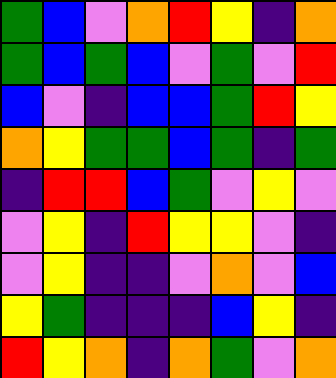[["green", "blue", "violet", "orange", "red", "yellow", "indigo", "orange"], ["green", "blue", "green", "blue", "violet", "green", "violet", "red"], ["blue", "violet", "indigo", "blue", "blue", "green", "red", "yellow"], ["orange", "yellow", "green", "green", "blue", "green", "indigo", "green"], ["indigo", "red", "red", "blue", "green", "violet", "yellow", "violet"], ["violet", "yellow", "indigo", "red", "yellow", "yellow", "violet", "indigo"], ["violet", "yellow", "indigo", "indigo", "violet", "orange", "violet", "blue"], ["yellow", "green", "indigo", "indigo", "indigo", "blue", "yellow", "indigo"], ["red", "yellow", "orange", "indigo", "orange", "green", "violet", "orange"]]